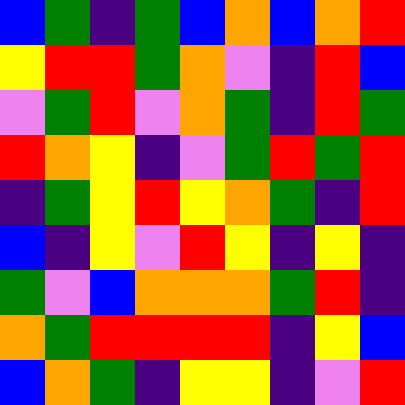[["blue", "green", "indigo", "green", "blue", "orange", "blue", "orange", "red"], ["yellow", "red", "red", "green", "orange", "violet", "indigo", "red", "blue"], ["violet", "green", "red", "violet", "orange", "green", "indigo", "red", "green"], ["red", "orange", "yellow", "indigo", "violet", "green", "red", "green", "red"], ["indigo", "green", "yellow", "red", "yellow", "orange", "green", "indigo", "red"], ["blue", "indigo", "yellow", "violet", "red", "yellow", "indigo", "yellow", "indigo"], ["green", "violet", "blue", "orange", "orange", "orange", "green", "red", "indigo"], ["orange", "green", "red", "red", "red", "red", "indigo", "yellow", "blue"], ["blue", "orange", "green", "indigo", "yellow", "yellow", "indigo", "violet", "red"]]